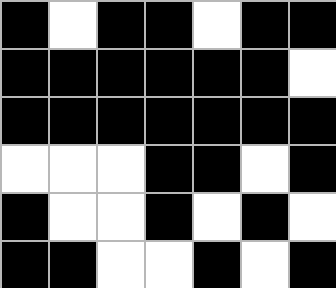[["black", "white", "black", "black", "white", "black", "black"], ["black", "black", "black", "black", "black", "black", "white"], ["black", "black", "black", "black", "black", "black", "black"], ["white", "white", "white", "black", "black", "white", "black"], ["black", "white", "white", "black", "white", "black", "white"], ["black", "black", "white", "white", "black", "white", "black"]]